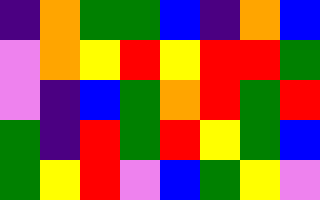[["indigo", "orange", "green", "green", "blue", "indigo", "orange", "blue"], ["violet", "orange", "yellow", "red", "yellow", "red", "red", "green"], ["violet", "indigo", "blue", "green", "orange", "red", "green", "red"], ["green", "indigo", "red", "green", "red", "yellow", "green", "blue"], ["green", "yellow", "red", "violet", "blue", "green", "yellow", "violet"]]